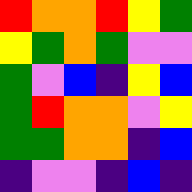[["red", "orange", "orange", "red", "yellow", "green"], ["yellow", "green", "orange", "green", "violet", "violet"], ["green", "violet", "blue", "indigo", "yellow", "blue"], ["green", "red", "orange", "orange", "violet", "yellow"], ["green", "green", "orange", "orange", "indigo", "blue"], ["indigo", "violet", "violet", "indigo", "blue", "indigo"]]